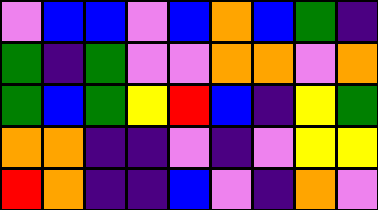[["violet", "blue", "blue", "violet", "blue", "orange", "blue", "green", "indigo"], ["green", "indigo", "green", "violet", "violet", "orange", "orange", "violet", "orange"], ["green", "blue", "green", "yellow", "red", "blue", "indigo", "yellow", "green"], ["orange", "orange", "indigo", "indigo", "violet", "indigo", "violet", "yellow", "yellow"], ["red", "orange", "indigo", "indigo", "blue", "violet", "indigo", "orange", "violet"]]